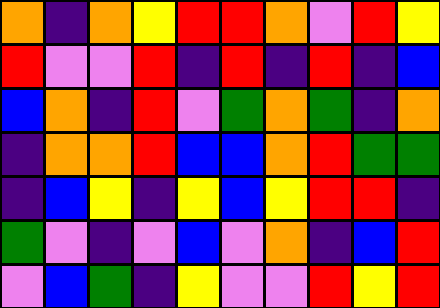[["orange", "indigo", "orange", "yellow", "red", "red", "orange", "violet", "red", "yellow"], ["red", "violet", "violet", "red", "indigo", "red", "indigo", "red", "indigo", "blue"], ["blue", "orange", "indigo", "red", "violet", "green", "orange", "green", "indigo", "orange"], ["indigo", "orange", "orange", "red", "blue", "blue", "orange", "red", "green", "green"], ["indigo", "blue", "yellow", "indigo", "yellow", "blue", "yellow", "red", "red", "indigo"], ["green", "violet", "indigo", "violet", "blue", "violet", "orange", "indigo", "blue", "red"], ["violet", "blue", "green", "indigo", "yellow", "violet", "violet", "red", "yellow", "red"]]